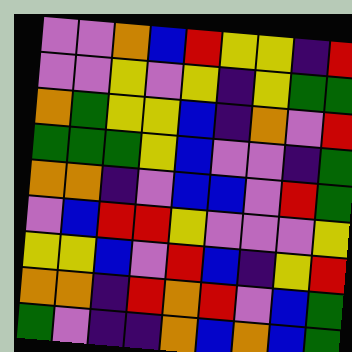[["violet", "violet", "orange", "blue", "red", "yellow", "yellow", "indigo", "red"], ["violet", "violet", "yellow", "violet", "yellow", "indigo", "yellow", "green", "green"], ["orange", "green", "yellow", "yellow", "blue", "indigo", "orange", "violet", "red"], ["green", "green", "green", "yellow", "blue", "violet", "violet", "indigo", "green"], ["orange", "orange", "indigo", "violet", "blue", "blue", "violet", "red", "green"], ["violet", "blue", "red", "red", "yellow", "violet", "violet", "violet", "yellow"], ["yellow", "yellow", "blue", "violet", "red", "blue", "indigo", "yellow", "red"], ["orange", "orange", "indigo", "red", "orange", "red", "violet", "blue", "green"], ["green", "violet", "indigo", "indigo", "orange", "blue", "orange", "blue", "green"]]